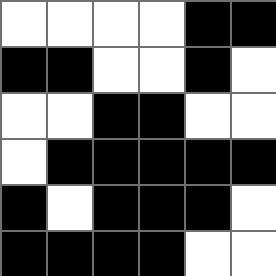[["white", "white", "white", "white", "black", "black"], ["black", "black", "white", "white", "black", "white"], ["white", "white", "black", "black", "white", "white"], ["white", "black", "black", "black", "black", "black"], ["black", "white", "black", "black", "black", "white"], ["black", "black", "black", "black", "white", "white"]]